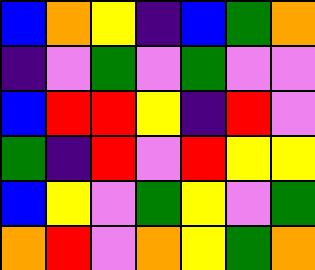[["blue", "orange", "yellow", "indigo", "blue", "green", "orange"], ["indigo", "violet", "green", "violet", "green", "violet", "violet"], ["blue", "red", "red", "yellow", "indigo", "red", "violet"], ["green", "indigo", "red", "violet", "red", "yellow", "yellow"], ["blue", "yellow", "violet", "green", "yellow", "violet", "green"], ["orange", "red", "violet", "orange", "yellow", "green", "orange"]]